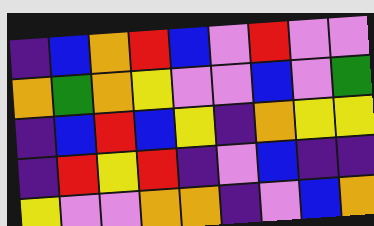[["indigo", "blue", "orange", "red", "blue", "violet", "red", "violet", "violet"], ["orange", "green", "orange", "yellow", "violet", "violet", "blue", "violet", "green"], ["indigo", "blue", "red", "blue", "yellow", "indigo", "orange", "yellow", "yellow"], ["indigo", "red", "yellow", "red", "indigo", "violet", "blue", "indigo", "indigo"], ["yellow", "violet", "violet", "orange", "orange", "indigo", "violet", "blue", "orange"]]